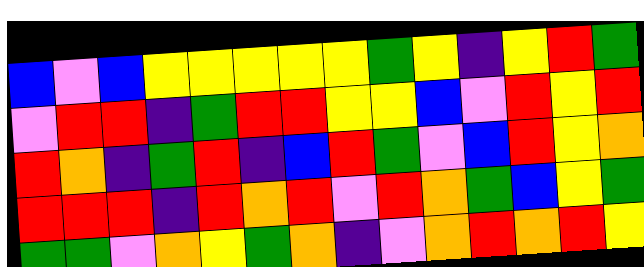[["blue", "violet", "blue", "yellow", "yellow", "yellow", "yellow", "yellow", "green", "yellow", "indigo", "yellow", "red", "green"], ["violet", "red", "red", "indigo", "green", "red", "red", "yellow", "yellow", "blue", "violet", "red", "yellow", "red"], ["red", "orange", "indigo", "green", "red", "indigo", "blue", "red", "green", "violet", "blue", "red", "yellow", "orange"], ["red", "red", "red", "indigo", "red", "orange", "red", "violet", "red", "orange", "green", "blue", "yellow", "green"], ["green", "green", "violet", "orange", "yellow", "green", "orange", "indigo", "violet", "orange", "red", "orange", "red", "yellow"]]